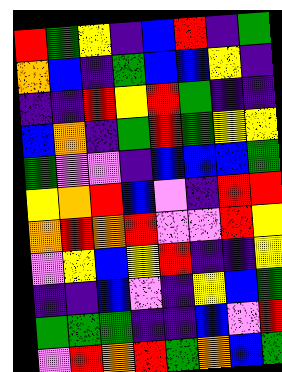[["red", "green", "yellow", "indigo", "blue", "red", "indigo", "green"], ["orange", "blue", "indigo", "green", "blue", "blue", "yellow", "indigo"], ["indigo", "indigo", "red", "yellow", "red", "green", "indigo", "indigo"], ["blue", "orange", "indigo", "green", "red", "green", "yellow", "yellow"], ["green", "violet", "violet", "indigo", "blue", "blue", "blue", "green"], ["yellow", "orange", "red", "blue", "violet", "indigo", "red", "red"], ["orange", "red", "orange", "red", "violet", "violet", "red", "yellow"], ["violet", "yellow", "blue", "yellow", "red", "indigo", "indigo", "yellow"], ["indigo", "indigo", "blue", "violet", "indigo", "yellow", "blue", "green"], ["green", "green", "green", "indigo", "indigo", "blue", "violet", "red"], ["violet", "red", "orange", "red", "green", "orange", "blue", "green"]]